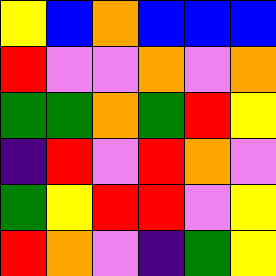[["yellow", "blue", "orange", "blue", "blue", "blue"], ["red", "violet", "violet", "orange", "violet", "orange"], ["green", "green", "orange", "green", "red", "yellow"], ["indigo", "red", "violet", "red", "orange", "violet"], ["green", "yellow", "red", "red", "violet", "yellow"], ["red", "orange", "violet", "indigo", "green", "yellow"]]